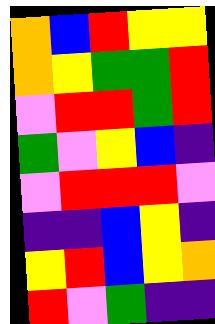[["orange", "blue", "red", "yellow", "yellow"], ["orange", "yellow", "green", "green", "red"], ["violet", "red", "red", "green", "red"], ["green", "violet", "yellow", "blue", "indigo"], ["violet", "red", "red", "red", "violet"], ["indigo", "indigo", "blue", "yellow", "indigo"], ["yellow", "red", "blue", "yellow", "orange"], ["red", "violet", "green", "indigo", "indigo"]]